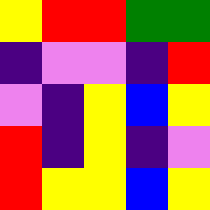[["yellow", "red", "red", "green", "green"], ["indigo", "violet", "violet", "indigo", "red"], ["violet", "indigo", "yellow", "blue", "yellow"], ["red", "indigo", "yellow", "indigo", "violet"], ["red", "yellow", "yellow", "blue", "yellow"]]